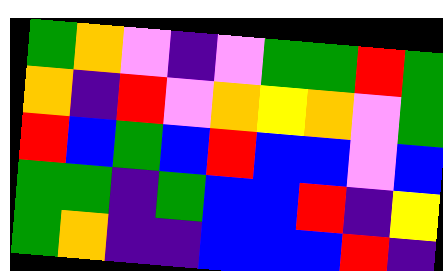[["green", "orange", "violet", "indigo", "violet", "green", "green", "red", "green"], ["orange", "indigo", "red", "violet", "orange", "yellow", "orange", "violet", "green"], ["red", "blue", "green", "blue", "red", "blue", "blue", "violet", "blue"], ["green", "green", "indigo", "green", "blue", "blue", "red", "indigo", "yellow"], ["green", "orange", "indigo", "indigo", "blue", "blue", "blue", "red", "indigo"]]